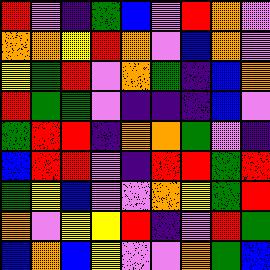[["red", "violet", "indigo", "green", "blue", "violet", "red", "orange", "violet"], ["orange", "orange", "yellow", "red", "orange", "violet", "blue", "orange", "violet"], ["yellow", "green", "red", "violet", "orange", "green", "indigo", "blue", "orange"], ["red", "green", "green", "violet", "indigo", "indigo", "indigo", "blue", "violet"], ["green", "red", "red", "indigo", "orange", "orange", "green", "violet", "indigo"], ["blue", "red", "red", "violet", "indigo", "red", "red", "green", "red"], ["green", "yellow", "blue", "violet", "violet", "orange", "yellow", "green", "red"], ["orange", "violet", "yellow", "yellow", "red", "indigo", "violet", "red", "green"], ["blue", "orange", "blue", "yellow", "violet", "violet", "orange", "green", "blue"]]